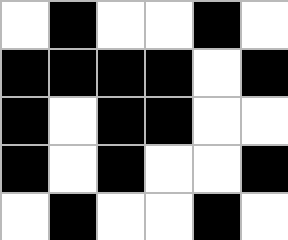[["white", "black", "white", "white", "black", "white"], ["black", "black", "black", "black", "white", "black"], ["black", "white", "black", "black", "white", "white"], ["black", "white", "black", "white", "white", "black"], ["white", "black", "white", "white", "black", "white"]]